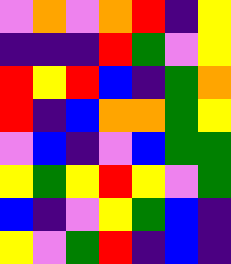[["violet", "orange", "violet", "orange", "red", "indigo", "yellow"], ["indigo", "indigo", "indigo", "red", "green", "violet", "yellow"], ["red", "yellow", "red", "blue", "indigo", "green", "orange"], ["red", "indigo", "blue", "orange", "orange", "green", "yellow"], ["violet", "blue", "indigo", "violet", "blue", "green", "green"], ["yellow", "green", "yellow", "red", "yellow", "violet", "green"], ["blue", "indigo", "violet", "yellow", "green", "blue", "indigo"], ["yellow", "violet", "green", "red", "indigo", "blue", "indigo"]]